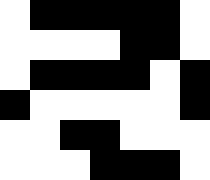[["white", "black", "black", "black", "black", "black", "white"], ["white", "white", "white", "white", "black", "black", "white"], ["white", "black", "black", "black", "black", "white", "black"], ["black", "white", "white", "white", "white", "white", "black"], ["white", "white", "black", "black", "white", "white", "white"], ["white", "white", "white", "black", "black", "black", "white"]]